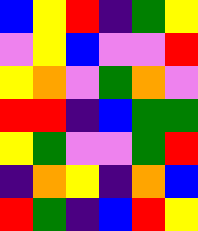[["blue", "yellow", "red", "indigo", "green", "yellow"], ["violet", "yellow", "blue", "violet", "violet", "red"], ["yellow", "orange", "violet", "green", "orange", "violet"], ["red", "red", "indigo", "blue", "green", "green"], ["yellow", "green", "violet", "violet", "green", "red"], ["indigo", "orange", "yellow", "indigo", "orange", "blue"], ["red", "green", "indigo", "blue", "red", "yellow"]]